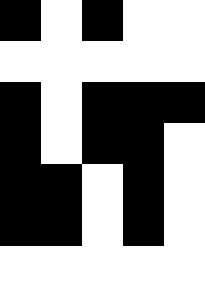[["black", "white", "black", "white", "white"], ["white", "white", "white", "white", "white"], ["black", "white", "black", "black", "black"], ["black", "white", "black", "black", "white"], ["black", "black", "white", "black", "white"], ["black", "black", "white", "black", "white"], ["white", "white", "white", "white", "white"]]